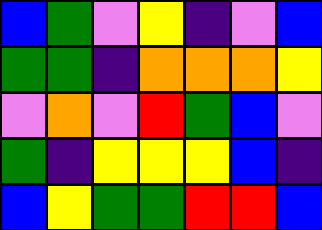[["blue", "green", "violet", "yellow", "indigo", "violet", "blue"], ["green", "green", "indigo", "orange", "orange", "orange", "yellow"], ["violet", "orange", "violet", "red", "green", "blue", "violet"], ["green", "indigo", "yellow", "yellow", "yellow", "blue", "indigo"], ["blue", "yellow", "green", "green", "red", "red", "blue"]]